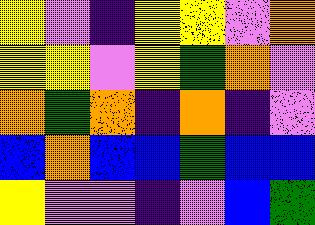[["yellow", "violet", "indigo", "yellow", "yellow", "violet", "orange"], ["yellow", "yellow", "violet", "yellow", "green", "orange", "violet"], ["orange", "green", "orange", "indigo", "orange", "indigo", "violet"], ["blue", "orange", "blue", "blue", "green", "blue", "blue"], ["yellow", "violet", "violet", "indigo", "violet", "blue", "green"]]